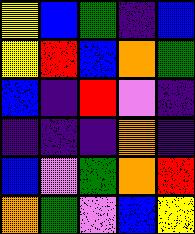[["yellow", "blue", "green", "indigo", "blue"], ["yellow", "red", "blue", "orange", "green"], ["blue", "indigo", "red", "violet", "indigo"], ["indigo", "indigo", "indigo", "orange", "indigo"], ["blue", "violet", "green", "orange", "red"], ["orange", "green", "violet", "blue", "yellow"]]